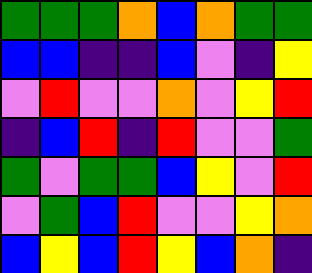[["green", "green", "green", "orange", "blue", "orange", "green", "green"], ["blue", "blue", "indigo", "indigo", "blue", "violet", "indigo", "yellow"], ["violet", "red", "violet", "violet", "orange", "violet", "yellow", "red"], ["indigo", "blue", "red", "indigo", "red", "violet", "violet", "green"], ["green", "violet", "green", "green", "blue", "yellow", "violet", "red"], ["violet", "green", "blue", "red", "violet", "violet", "yellow", "orange"], ["blue", "yellow", "blue", "red", "yellow", "blue", "orange", "indigo"]]